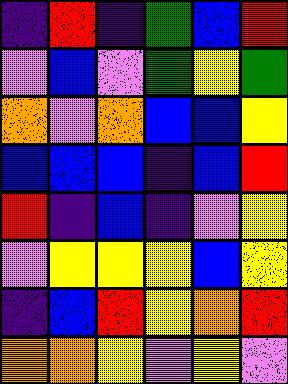[["indigo", "red", "indigo", "green", "blue", "red"], ["violet", "blue", "violet", "green", "yellow", "green"], ["orange", "violet", "orange", "blue", "blue", "yellow"], ["blue", "blue", "blue", "indigo", "blue", "red"], ["red", "indigo", "blue", "indigo", "violet", "yellow"], ["violet", "yellow", "yellow", "yellow", "blue", "yellow"], ["indigo", "blue", "red", "yellow", "orange", "red"], ["orange", "orange", "yellow", "violet", "yellow", "violet"]]